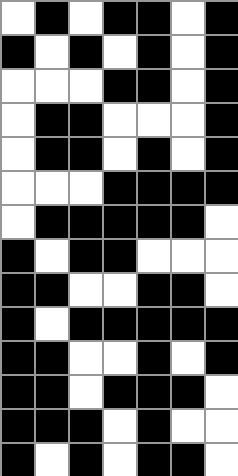[["white", "black", "white", "black", "black", "white", "black"], ["black", "white", "black", "white", "black", "white", "black"], ["white", "white", "white", "black", "black", "white", "black"], ["white", "black", "black", "white", "white", "white", "black"], ["white", "black", "black", "white", "black", "white", "black"], ["white", "white", "white", "black", "black", "black", "black"], ["white", "black", "black", "black", "black", "black", "white"], ["black", "white", "black", "black", "white", "white", "white"], ["black", "black", "white", "white", "black", "black", "white"], ["black", "white", "black", "black", "black", "black", "black"], ["black", "black", "white", "white", "black", "white", "black"], ["black", "black", "white", "black", "black", "black", "white"], ["black", "black", "black", "white", "black", "white", "white"], ["black", "white", "black", "white", "black", "black", "white"]]